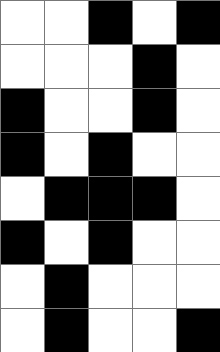[["white", "white", "black", "white", "black"], ["white", "white", "white", "black", "white"], ["black", "white", "white", "black", "white"], ["black", "white", "black", "white", "white"], ["white", "black", "black", "black", "white"], ["black", "white", "black", "white", "white"], ["white", "black", "white", "white", "white"], ["white", "black", "white", "white", "black"]]